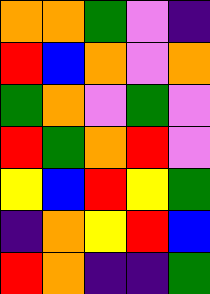[["orange", "orange", "green", "violet", "indigo"], ["red", "blue", "orange", "violet", "orange"], ["green", "orange", "violet", "green", "violet"], ["red", "green", "orange", "red", "violet"], ["yellow", "blue", "red", "yellow", "green"], ["indigo", "orange", "yellow", "red", "blue"], ["red", "orange", "indigo", "indigo", "green"]]